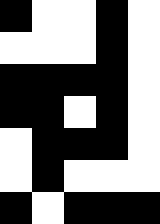[["black", "white", "white", "black", "white"], ["white", "white", "white", "black", "white"], ["black", "black", "black", "black", "white"], ["black", "black", "white", "black", "white"], ["white", "black", "black", "black", "white"], ["white", "black", "white", "white", "white"], ["black", "white", "black", "black", "black"]]